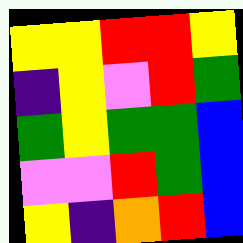[["yellow", "yellow", "red", "red", "yellow"], ["indigo", "yellow", "violet", "red", "green"], ["green", "yellow", "green", "green", "blue"], ["violet", "violet", "red", "green", "blue"], ["yellow", "indigo", "orange", "red", "blue"]]